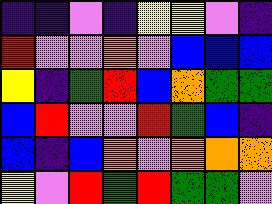[["indigo", "indigo", "violet", "indigo", "yellow", "yellow", "violet", "indigo"], ["red", "violet", "violet", "orange", "violet", "blue", "blue", "blue"], ["yellow", "indigo", "green", "red", "blue", "orange", "green", "green"], ["blue", "red", "violet", "violet", "red", "green", "blue", "indigo"], ["blue", "indigo", "blue", "orange", "violet", "orange", "orange", "orange"], ["yellow", "violet", "red", "green", "red", "green", "green", "violet"]]